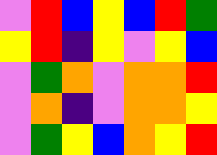[["violet", "red", "blue", "yellow", "blue", "red", "green"], ["yellow", "red", "indigo", "yellow", "violet", "yellow", "blue"], ["violet", "green", "orange", "violet", "orange", "orange", "red"], ["violet", "orange", "indigo", "violet", "orange", "orange", "yellow"], ["violet", "green", "yellow", "blue", "orange", "yellow", "red"]]